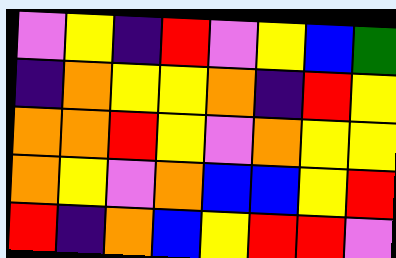[["violet", "yellow", "indigo", "red", "violet", "yellow", "blue", "green"], ["indigo", "orange", "yellow", "yellow", "orange", "indigo", "red", "yellow"], ["orange", "orange", "red", "yellow", "violet", "orange", "yellow", "yellow"], ["orange", "yellow", "violet", "orange", "blue", "blue", "yellow", "red"], ["red", "indigo", "orange", "blue", "yellow", "red", "red", "violet"]]